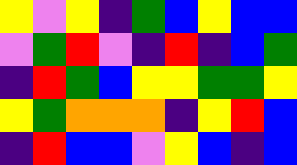[["yellow", "violet", "yellow", "indigo", "green", "blue", "yellow", "blue", "blue"], ["violet", "green", "red", "violet", "indigo", "red", "indigo", "blue", "green"], ["indigo", "red", "green", "blue", "yellow", "yellow", "green", "green", "yellow"], ["yellow", "green", "orange", "orange", "orange", "indigo", "yellow", "red", "blue"], ["indigo", "red", "blue", "blue", "violet", "yellow", "blue", "indigo", "blue"]]